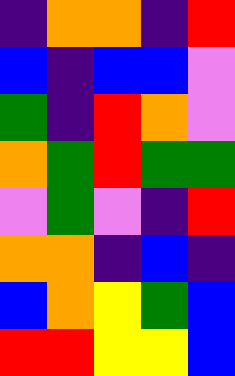[["indigo", "orange", "orange", "indigo", "red"], ["blue", "indigo", "blue", "blue", "violet"], ["green", "indigo", "red", "orange", "violet"], ["orange", "green", "red", "green", "green"], ["violet", "green", "violet", "indigo", "red"], ["orange", "orange", "indigo", "blue", "indigo"], ["blue", "orange", "yellow", "green", "blue"], ["red", "red", "yellow", "yellow", "blue"]]